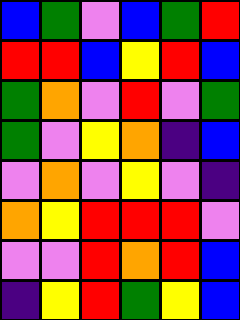[["blue", "green", "violet", "blue", "green", "red"], ["red", "red", "blue", "yellow", "red", "blue"], ["green", "orange", "violet", "red", "violet", "green"], ["green", "violet", "yellow", "orange", "indigo", "blue"], ["violet", "orange", "violet", "yellow", "violet", "indigo"], ["orange", "yellow", "red", "red", "red", "violet"], ["violet", "violet", "red", "orange", "red", "blue"], ["indigo", "yellow", "red", "green", "yellow", "blue"]]